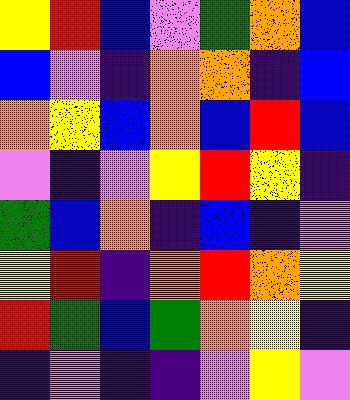[["yellow", "red", "blue", "violet", "green", "orange", "blue"], ["blue", "violet", "indigo", "orange", "orange", "indigo", "blue"], ["orange", "yellow", "blue", "orange", "blue", "red", "blue"], ["violet", "indigo", "violet", "yellow", "red", "yellow", "indigo"], ["green", "blue", "orange", "indigo", "blue", "indigo", "violet"], ["yellow", "red", "indigo", "orange", "red", "orange", "yellow"], ["red", "green", "blue", "green", "orange", "yellow", "indigo"], ["indigo", "violet", "indigo", "indigo", "violet", "yellow", "violet"]]